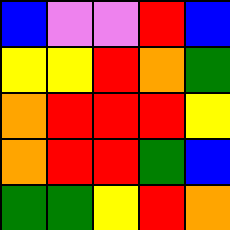[["blue", "violet", "violet", "red", "blue"], ["yellow", "yellow", "red", "orange", "green"], ["orange", "red", "red", "red", "yellow"], ["orange", "red", "red", "green", "blue"], ["green", "green", "yellow", "red", "orange"]]